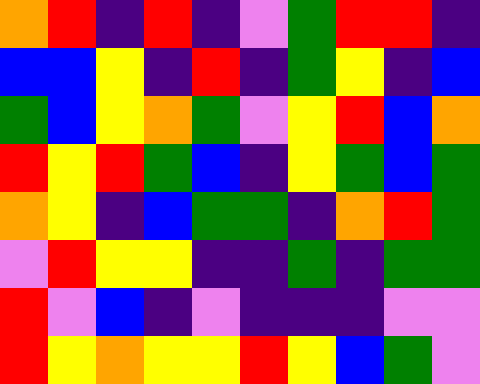[["orange", "red", "indigo", "red", "indigo", "violet", "green", "red", "red", "indigo"], ["blue", "blue", "yellow", "indigo", "red", "indigo", "green", "yellow", "indigo", "blue"], ["green", "blue", "yellow", "orange", "green", "violet", "yellow", "red", "blue", "orange"], ["red", "yellow", "red", "green", "blue", "indigo", "yellow", "green", "blue", "green"], ["orange", "yellow", "indigo", "blue", "green", "green", "indigo", "orange", "red", "green"], ["violet", "red", "yellow", "yellow", "indigo", "indigo", "green", "indigo", "green", "green"], ["red", "violet", "blue", "indigo", "violet", "indigo", "indigo", "indigo", "violet", "violet"], ["red", "yellow", "orange", "yellow", "yellow", "red", "yellow", "blue", "green", "violet"]]